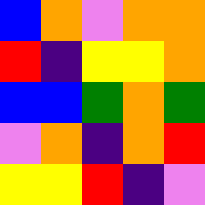[["blue", "orange", "violet", "orange", "orange"], ["red", "indigo", "yellow", "yellow", "orange"], ["blue", "blue", "green", "orange", "green"], ["violet", "orange", "indigo", "orange", "red"], ["yellow", "yellow", "red", "indigo", "violet"]]